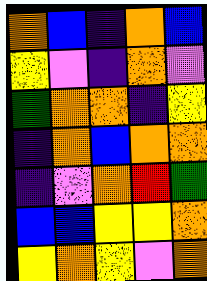[["orange", "blue", "indigo", "orange", "blue"], ["yellow", "violet", "indigo", "orange", "violet"], ["green", "orange", "orange", "indigo", "yellow"], ["indigo", "orange", "blue", "orange", "orange"], ["indigo", "violet", "orange", "red", "green"], ["blue", "blue", "yellow", "yellow", "orange"], ["yellow", "orange", "yellow", "violet", "orange"]]